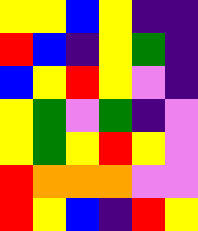[["yellow", "yellow", "blue", "yellow", "indigo", "indigo"], ["red", "blue", "indigo", "yellow", "green", "indigo"], ["blue", "yellow", "red", "yellow", "violet", "indigo"], ["yellow", "green", "violet", "green", "indigo", "violet"], ["yellow", "green", "yellow", "red", "yellow", "violet"], ["red", "orange", "orange", "orange", "violet", "violet"], ["red", "yellow", "blue", "indigo", "red", "yellow"]]